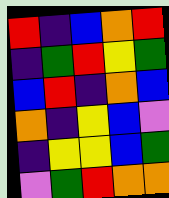[["red", "indigo", "blue", "orange", "red"], ["indigo", "green", "red", "yellow", "green"], ["blue", "red", "indigo", "orange", "blue"], ["orange", "indigo", "yellow", "blue", "violet"], ["indigo", "yellow", "yellow", "blue", "green"], ["violet", "green", "red", "orange", "orange"]]